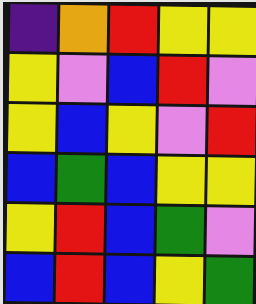[["indigo", "orange", "red", "yellow", "yellow"], ["yellow", "violet", "blue", "red", "violet"], ["yellow", "blue", "yellow", "violet", "red"], ["blue", "green", "blue", "yellow", "yellow"], ["yellow", "red", "blue", "green", "violet"], ["blue", "red", "blue", "yellow", "green"]]